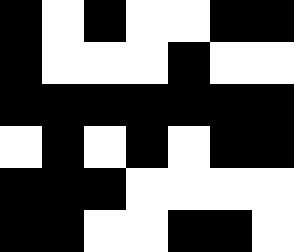[["black", "white", "black", "white", "white", "black", "black"], ["black", "white", "white", "white", "black", "white", "white"], ["black", "black", "black", "black", "black", "black", "black"], ["white", "black", "white", "black", "white", "black", "black"], ["black", "black", "black", "white", "white", "white", "white"], ["black", "black", "white", "white", "black", "black", "white"]]